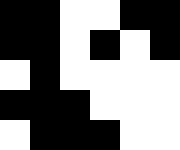[["black", "black", "white", "white", "black", "black"], ["black", "black", "white", "black", "white", "black"], ["white", "black", "white", "white", "white", "white"], ["black", "black", "black", "white", "white", "white"], ["white", "black", "black", "black", "white", "white"]]